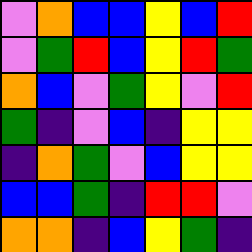[["violet", "orange", "blue", "blue", "yellow", "blue", "red"], ["violet", "green", "red", "blue", "yellow", "red", "green"], ["orange", "blue", "violet", "green", "yellow", "violet", "red"], ["green", "indigo", "violet", "blue", "indigo", "yellow", "yellow"], ["indigo", "orange", "green", "violet", "blue", "yellow", "yellow"], ["blue", "blue", "green", "indigo", "red", "red", "violet"], ["orange", "orange", "indigo", "blue", "yellow", "green", "indigo"]]